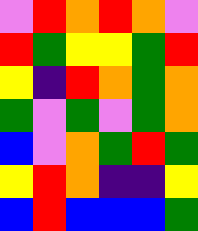[["violet", "red", "orange", "red", "orange", "violet"], ["red", "green", "yellow", "yellow", "green", "red"], ["yellow", "indigo", "red", "orange", "green", "orange"], ["green", "violet", "green", "violet", "green", "orange"], ["blue", "violet", "orange", "green", "red", "green"], ["yellow", "red", "orange", "indigo", "indigo", "yellow"], ["blue", "red", "blue", "blue", "blue", "green"]]